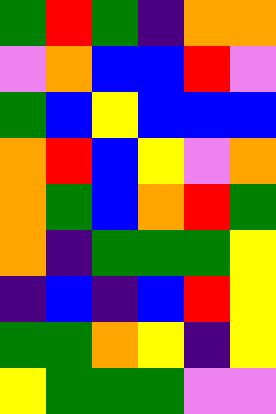[["green", "red", "green", "indigo", "orange", "orange"], ["violet", "orange", "blue", "blue", "red", "violet"], ["green", "blue", "yellow", "blue", "blue", "blue"], ["orange", "red", "blue", "yellow", "violet", "orange"], ["orange", "green", "blue", "orange", "red", "green"], ["orange", "indigo", "green", "green", "green", "yellow"], ["indigo", "blue", "indigo", "blue", "red", "yellow"], ["green", "green", "orange", "yellow", "indigo", "yellow"], ["yellow", "green", "green", "green", "violet", "violet"]]